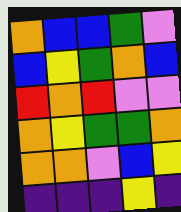[["orange", "blue", "blue", "green", "violet"], ["blue", "yellow", "green", "orange", "blue"], ["red", "orange", "red", "violet", "violet"], ["orange", "yellow", "green", "green", "orange"], ["orange", "orange", "violet", "blue", "yellow"], ["indigo", "indigo", "indigo", "yellow", "indigo"]]